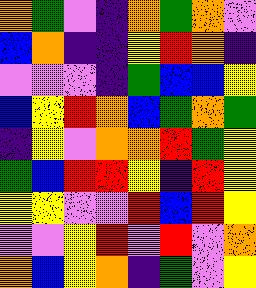[["orange", "green", "violet", "indigo", "orange", "green", "orange", "violet"], ["blue", "orange", "indigo", "indigo", "yellow", "red", "orange", "indigo"], ["violet", "violet", "violet", "indigo", "green", "blue", "blue", "yellow"], ["blue", "yellow", "red", "orange", "blue", "green", "orange", "green"], ["indigo", "yellow", "violet", "orange", "orange", "red", "green", "yellow"], ["green", "blue", "red", "red", "yellow", "indigo", "red", "yellow"], ["yellow", "yellow", "violet", "violet", "red", "blue", "red", "yellow"], ["violet", "violet", "yellow", "red", "violet", "red", "violet", "orange"], ["orange", "blue", "yellow", "orange", "indigo", "green", "violet", "yellow"]]